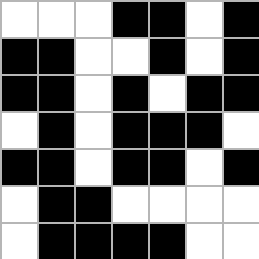[["white", "white", "white", "black", "black", "white", "black"], ["black", "black", "white", "white", "black", "white", "black"], ["black", "black", "white", "black", "white", "black", "black"], ["white", "black", "white", "black", "black", "black", "white"], ["black", "black", "white", "black", "black", "white", "black"], ["white", "black", "black", "white", "white", "white", "white"], ["white", "black", "black", "black", "black", "white", "white"]]